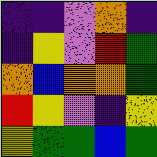[["indigo", "indigo", "violet", "orange", "indigo"], ["indigo", "yellow", "violet", "red", "green"], ["orange", "blue", "orange", "orange", "green"], ["red", "yellow", "violet", "indigo", "yellow"], ["yellow", "green", "green", "blue", "green"]]